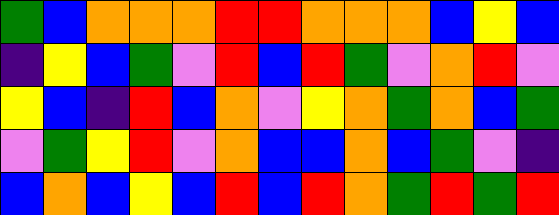[["green", "blue", "orange", "orange", "orange", "red", "red", "orange", "orange", "orange", "blue", "yellow", "blue"], ["indigo", "yellow", "blue", "green", "violet", "red", "blue", "red", "green", "violet", "orange", "red", "violet"], ["yellow", "blue", "indigo", "red", "blue", "orange", "violet", "yellow", "orange", "green", "orange", "blue", "green"], ["violet", "green", "yellow", "red", "violet", "orange", "blue", "blue", "orange", "blue", "green", "violet", "indigo"], ["blue", "orange", "blue", "yellow", "blue", "red", "blue", "red", "orange", "green", "red", "green", "red"]]